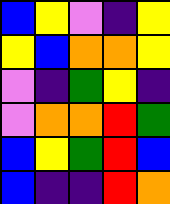[["blue", "yellow", "violet", "indigo", "yellow"], ["yellow", "blue", "orange", "orange", "yellow"], ["violet", "indigo", "green", "yellow", "indigo"], ["violet", "orange", "orange", "red", "green"], ["blue", "yellow", "green", "red", "blue"], ["blue", "indigo", "indigo", "red", "orange"]]